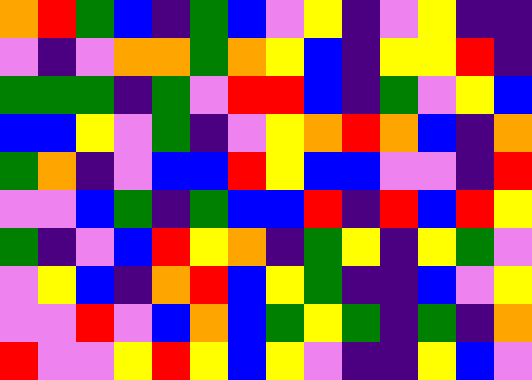[["orange", "red", "green", "blue", "indigo", "green", "blue", "violet", "yellow", "indigo", "violet", "yellow", "indigo", "indigo"], ["violet", "indigo", "violet", "orange", "orange", "green", "orange", "yellow", "blue", "indigo", "yellow", "yellow", "red", "indigo"], ["green", "green", "green", "indigo", "green", "violet", "red", "red", "blue", "indigo", "green", "violet", "yellow", "blue"], ["blue", "blue", "yellow", "violet", "green", "indigo", "violet", "yellow", "orange", "red", "orange", "blue", "indigo", "orange"], ["green", "orange", "indigo", "violet", "blue", "blue", "red", "yellow", "blue", "blue", "violet", "violet", "indigo", "red"], ["violet", "violet", "blue", "green", "indigo", "green", "blue", "blue", "red", "indigo", "red", "blue", "red", "yellow"], ["green", "indigo", "violet", "blue", "red", "yellow", "orange", "indigo", "green", "yellow", "indigo", "yellow", "green", "violet"], ["violet", "yellow", "blue", "indigo", "orange", "red", "blue", "yellow", "green", "indigo", "indigo", "blue", "violet", "yellow"], ["violet", "violet", "red", "violet", "blue", "orange", "blue", "green", "yellow", "green", "indigo", "green", "indigo", "orange"], ["red", "violet", "violet", "yellow", "red", "yellow", "blue", "yellow", "violet", "indigo", "indigo", "yellow", "blue", "violet"]]